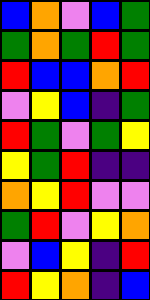[["blue", "orange", "violet", "blue", "green"], ["green", "orange", "green", "red", "green"], ["red", "blue", "blue", "orange", "red"], ["violet", "yellow", "blue", "indigo", "green"], ["red", "green", "violet", "green", "yellow"], ["yellow", "green", "red", "indigo", "indigo"], ["orange", "yellow", "red", "violet", "violet"], ["green", "red", "violet", "yellow", "orange"], ["violet", "blue", "yellow", "indigo", "red"], ["red", "yellow", "orange", "indigo", "blue"]]